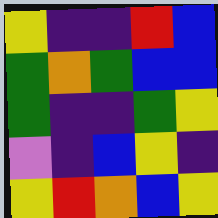[["yellow", "indigo", "indigo", "red", "blue"], ["green", "orange", "green", "blue", "blue"], ["green", "indigo", "indigo", "green", "yellow"], ["violet", "indigo", "blue", "yellow", "indigo"], ["yellow", "red", "orange", "blue", "yellow"]]